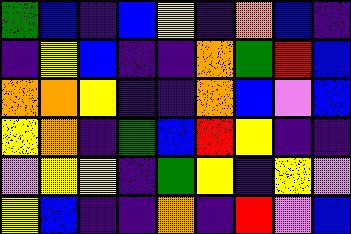[["green", "blue", "indigo", "blue", "yellow", "indigo", "orange", "blue", "indigo"], ["indigo", "yellow", "blue", "indigo", "indigo", "orange", "green", "red", "blue"], ["orange", "orange", "yellow", "indigo", "indigo", "orange", "blue", "violet", "blue"], ["yellow", "orange", "indigo", "green", "blue", "red", "yellow", "indigo", "indigo"], ["violet", "yellow", "yellow", "indigo", "green", "yellow", "indigo", "yellow", "violet"], ["yellow", "blue", "indigo", "indigo", "orange", "indigo", "red", "violet", "blue"]]